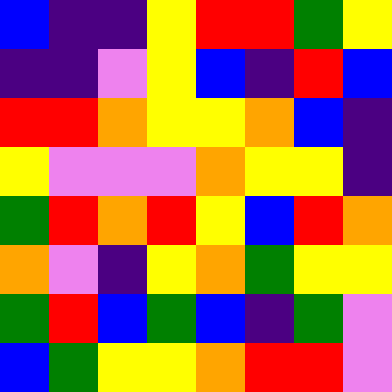[["blue", "indigo", "indigo", "yellow", "red", "red", "green", "yellow"], ["indigo", "indigo", "violet", "yellow", "blue", "indigo", "red", "blue"], ["red", "red", "orange", "yellow", "yellow", "orange", "blue", "indigo"], ["yellow", "violet", "violet", "violet", "orange", "yellow", "yellow", "indigo"], ["green", "red", "orange", "red", "yellow", "blue", "red", "orange"], ["orange", "violet", "indigo", "yellow", "orange", "green", "yellow", "yellow"], ["green", "red", "blue", "green", "blue", "indigo", "green", "violet"], ["blue", "green", "yellow", "yellow", "orange", "red", "red", "violet"]]